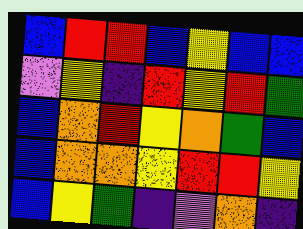[["blue", "red", "red", "blue", "yellow", "blue", "blue"], ["violet", "yellow", "indigo", "red", "yellow", "red", "green"], ["blue", "orange", "red", "yellow", "orange", "green", "blue"], ["blue", "orange", "orange", "yellow", "red", "red", "yellow"], ["blue", "yellow", "green", "indigo", "violet", "orange", "indigo"]]